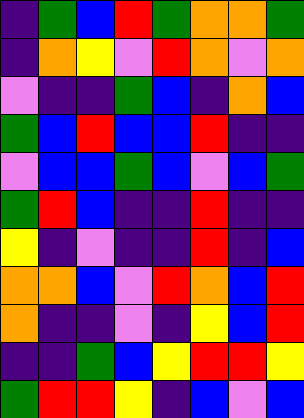[["indigo", "green", "blue", "red", "green", "orange", "orange", "green"], ["indigo", "orange", "yellow", "violet", "red", "orange", "violet", "orange"], ["violet", "indigo", "indigo", "green", "blue", "indigo", "orange", "blue"], ["green", "blue", "red", "blue", "blue", "red", "indigo", "indigo"], ["violet", "blue", "blue", "green", "blue", "violet", "blue", "green"], ["green", "red", "blue", "indigo", "indigo", "red", "indigo", "indigo"], ["yellow", "indigo", "violet", "indigo", "indigo", "red", "indigo", "blue"], ["orange", "orange", "blue", "violet", "red", "orange", "blue", "red"], ["orange", "indigo", "indigo", "violet", "indigo", "yellow", "blue", "red"], ["indigo", "indigo", "green", "blue", "yellow", "red", "red", "yellow"], ["green", "red", "red", "yellow", "indigo", "blue", "violet", "blue"]]